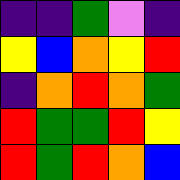[["indigo", "indigo", "green", "violet", "indigo"], ["yellow", "blue", "orange", "yellow", "red"], ["indigo", "orange", "red", "orange", "green"], ["red", "green", "green", "red", "yellow"], ["red", "green", "red", "orange", "blue"]]